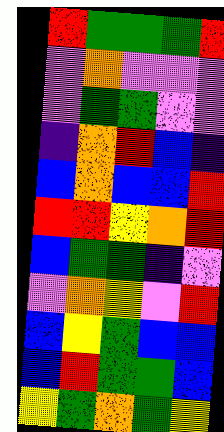[["red", "green", "green", "green", "red"], ["violet", "orange", "violet", "violet", "violet"], ["violet", "green", "green", "violet", "violet"], ["indigo", "orange", "red", "blue", "indigo"], ["blue", "orange", "blue", "blue", "red"], ["red", "red", "yellow", "orange", "red"], ["blue", "green", "green", "indigo", "violet"], ["violet", "orange", "yellow", "violet", "red"], ["blue", "yellow", "green", "blue", "blue"], ["blue", "red", "green", "green", "blue"], ["yellow", "green", "orange", "green", "yellow"]]